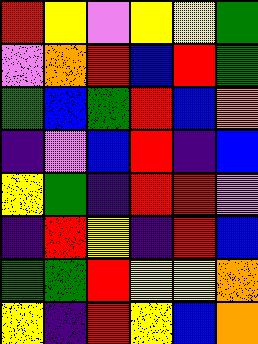[["red", "yellow", "violet", "yellow", "yellow", "green"], ["violet", "orange", "red", "blue", "red", "green"], ["green", "blue", "green", "red", "blue", "orange"], ["indigo", "violet", "blue", "red", "indigo", "blue"], ["yellow", "green", "indigo", "red", "red", "violet"], ["indigo", "red", "yellow", "indigo", "red", "blue"], ["green", "green", "red", "yellow", "yellow", "orange"], ["yellow", "indigo", "red", "yellow", "blue", "orange"]]